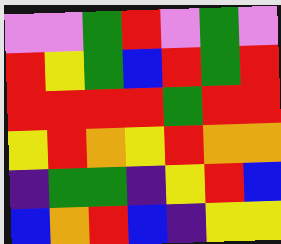[["violet", "violet", "green", "red", "violet", "green", "violet"], ["red", "yellow", "green", "blue", "red", "green", "red"], ["red", "red", "red", "red", "green", "red", "red"], ["yellow", "red", "orange", "yellow", "red", "orange", "orange"], ["indigo", "green", "green", "indigo", "yellow", "red", "blue"], ["blue", "orange", "red", "blue", "indigo", "yellow", "yellow"]]